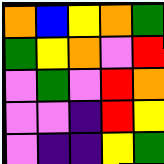[["orange", "blue", "yellow", "orange", "green"], ["green", "yellow", "orange", "violet", "red"], ["violet", "green", "violet", "red", "orange"], ["violet", "violet", "indigo", "red", "yellow"], ["violet", "indigo", "indigo", "yellow", "green"]]